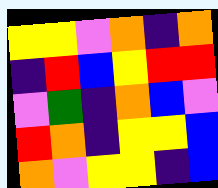[["yellow", "yellow", "violet", "orange", "indigo", "orange"], ["indigo", "red", "blue", "yellow", "red", "red"], ["violet", "green", "indigo", "orange", "blue", "violet"], ["red", "orange", "indigo", "yellow", "yellow", "blue"], ["orange", "violet", "yellow", "yellow", "indigo", "blue"]]